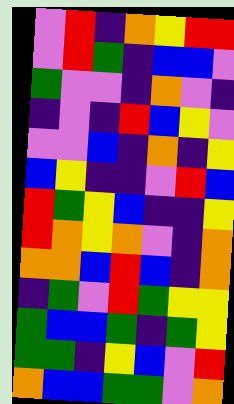[["violet", "red", "indigo", "orange", "yellow", "red", "red"], ["violet", "red", "green", "indigo", "blue", "blue", "violet"], ["green", "violet", "violet", "indigo", "orange", "violet", "indigo"], ["indigo", "violet", "indigo", "red", "blue", "yellow", "violet"], ["violet", "violet", "blue", "indigo", "orange", "indigo", "yellow"], ["blue", "yellow", "indigo", "indigo", "violet", "red", "blue"], ["red", "green", "yellow", "blue", "indigo", "indigo", "yellow"], ["red", "orange", "yellow", "orange", "violet", "indigo", "orange"], ["orange", "orange", "blue", "red", "blue", "indigo", "orange"], ["indigo", "green", "violet", "red", "green", "yellow", "yellow"], ["green", "blue", "blue", "green", "indigo", "green", "yellow"], ["green", "green", "indigo", "yellow", "blue", "violet", "red"], ["orange", "blue", "blue", "green", "green", "violet", "orange"]]